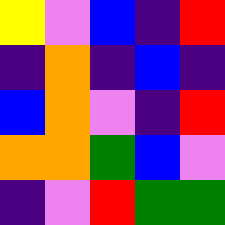[["yellow", "violet", "blue", "indigo", "red"], ["indigo", "orange", "indigo", "blue", "indigo"], ["blue", "orange", "violet", "indigo", "red"], ["orange", "orange", "green", "blue", "violet"], ["indigo", "violet", "red", "green", "green"]]